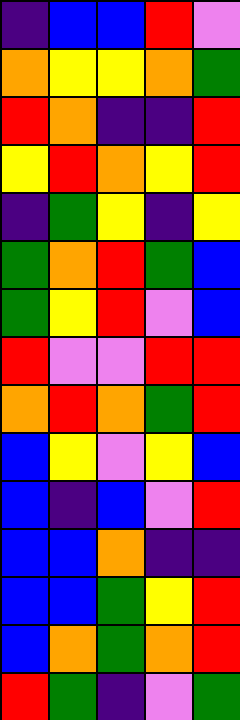[["indigo", "blue", "blue", "red", "violet"], ["orange", "yellow", "yellow", "orange", "green"], ["red", "orange", "indigo", "indigo", "red"], ["yellow", "red", "orange", "yellow", "red"], ["indigo", "green", "yellow", "indigo", "yellow"], ["green", "orange", "red", "green", "blue"], ["green", "yellow", "red", "violet", "blue"], ["red", "violet", "violet", "red", "red"], ["orange", "red", "orange", "green", "red"], ["blue", "yellow", "violet", "yellow", "blue"], ["blue", "indigo", "blue", "violet", "red"], ["blue", "blue", "orange", "indigo", "indigo"], ["blue", "blue", "green", "yellow", "red"], ["blue", "orange", "green", "orange", "red"], ["red", "green", "indigo", "violet", "green"]]